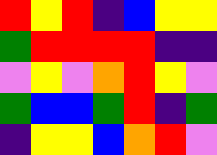[["red", "yellow", "red", "indigo", "blue", "yellow", "yellow"], ["green", "red", "red", "red", "red", "indigo", "indigo"], ["violet", "yellow", "violet", "orange", "red", "yellow", "violet"], ["green", "blue", "blue", "green", "red", "indigo", "green"], ["indigo", "yellow", "yellow", "blue", "orange", "red", "violet"]]